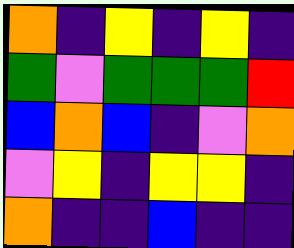[["orange", "indigo", "yellow", "indigo", "yellow", "indigo"], ["green", "violet", "green", "green", "green", "red"], ["blue", "orange", "blue", "indigo", "violet", "orange"], ["violet", "yellow", "indigo", "yellow", "yellow", "indigo"], ["orange", "indigo", "indigo", "blue", "indigo", "indigo"]]